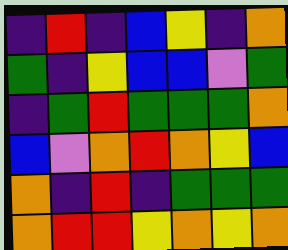[["indigo", "red", "indigo", "blue", "yellow", "indigo", "orange"], ["green", "indigo", "yellow", "blue", "blue", "violet", "green"], ["indigo", "green", "red", "green", "green", "green", "orange"], ["blue", "violet", "orange", "red", "orange", "yellow", "blue"], ["orange", "indigo", "red", "indigo", "green", "green", "green"], ["orange", "red", "red", "yellow", "orange", "yellow", "orange"]]